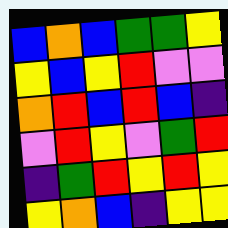[["blue", "orange", "blue", "green", "green", "yellow"], ["yellow", "blue", "yellow", "red", "violet", "violet"], ["orange", "red", "blue", "red", "blue", "indigo"], ["violet", "red", "yellow", "violet", "green", "red"], ["indigo", "green", "red", "yellow", "red", "yellow"], ["yellow", "orange", "blue", "indigo", "yellow", "yellow"]]